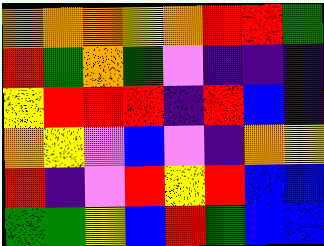[["orange", "orange", "orange", "yellow", "orange", "red", "red", "green"], ["red", "green", "orange", "green", "violet", "indigo", "indigo", "indigo"], ["yellow", "red", "red", "red", "indigo", "red", "blue", "indigo"], ["orange", "yellow", "violet", "blue", "violet", "indigo", "orange", "yellow"], ["red", "indigo", "violet", "red", "yellow", "red", "blue", "blue"], ["green", "green", "yellow", "blue", "red", "green", "blue", "blue"]]